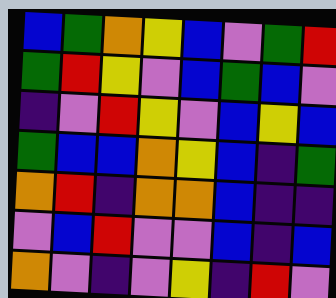[["blue", "green", "orange", "yellow", "blue", "violet", "green", "red"], ["green", "red", "yellow", "violet", "blue", "green", "blue", "violet"], ["indigo", "violet", "red", "yellow", "violet", "blue", "yellow", "blue"], ["green", "blue", "blue", "orange", "yellow", "blue", "indigo", "green"], ["orange", "red", "indigo", "orange", "orange", "blue", "indigo", "indigo"], ["violet", "blue", "red", "violet", "violet", "blue", "indigo", "blue"], ["orange", "violet", "indigo", "violet", "yellow", "indigo", "red", "violet"]]